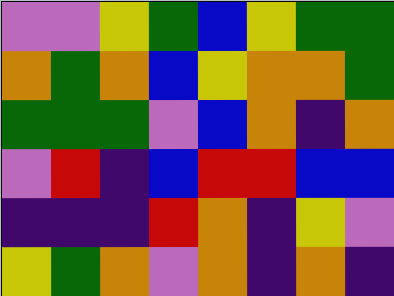[["violet", "violet", "yellow", "green", "blue", "yellow", "green", "green"], ["orange", "green", "orange", "blue", "yellow", "orange", "orange", "green"], ["green", "green", "green", "violet", "blue", "orange", "indigo", "orange"], ["violet", "red", "indigo", "blue", "red", "red", "blue", "blue"], ["indigo", "indigo", "indigo", "red", "orange", "indigo", "yellow", "violet"], ["yellow", "green", "orange", "violet", "orange", "indigo", "orange", "indigo"]]